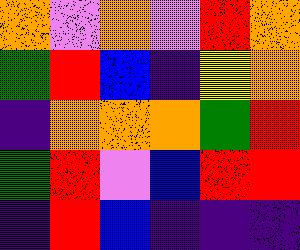[["orange", "violet", "orange", "violet", "red", "orange"], ["green", "red", "blue", "indigo", "yellow", "orange"], ["indigo", "orange", "orange", "orange", "green", "red"], ["green", "red", "violet", "blue", "red", "red"], ["indigo", "red", "blue", "indigo", "indigo", "indigo"]]